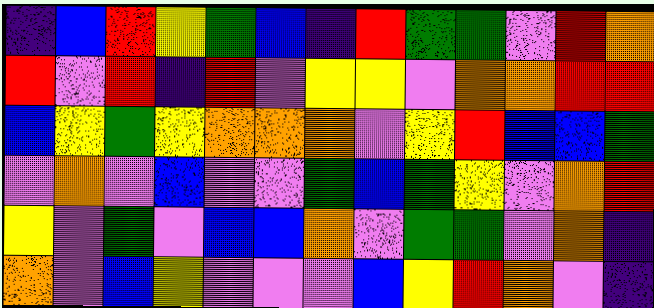[["indigo", "blue", "red", "yellow", "green", "blue", "indigo", "red", "green", "green", "violet", "red", "orange"], ["red", "violet", "red", "indigo", "red", "violet", "yellow", "yellow", "violet", "orange", "orange", "red", "red"], ["blue", "yellow", "green", "yellow", "orange", "orange", "orange", "violet", "yellow", "red", "blue", "blue", "green"], ["violet", "orange", "violet", "blue", "violet", "violet", "green", "blue", "green", "yellow", "violet", "orange", "red"], ["yellow", "violet", "green", "violet", "blue", "blue", "orange", "violet", "green", "green", "violet", "orange", "indigo"], ["orange", "violet", "blue", "yellow", "violet", "violet", "violet", "blue", "yellow", "red", "orange", "violet", "indigo"]]